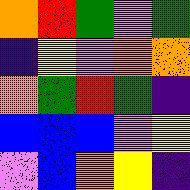[["orange", "red", "green", "violet", "green"], ["indigo", "yellow", "violet", "orange", "orange"], ["orange", "green", "red", "green", "indigo"], ["blue", "blue", "blue", "violet", "yellow"], ["violet", "blue", "orange", "yellow", "indigo"]]